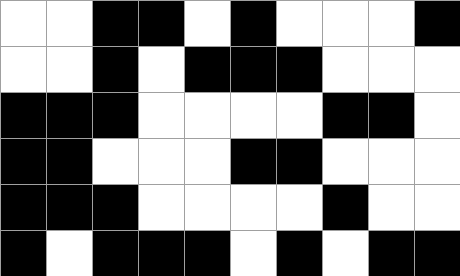[["white", "white", "black", "black", "white", "black", "white", "white", "white", "black"], ["white", "white", "black", "white", "black", "black", "black", "white", "white", "white"], ["black", "black", "black", "white", "white", "white", "white", "black", "black", "white"], ["black", "black", "white", "white", "white", "black", "black", "white", "white", "white"], ["black", "black", "black", "white", "white", "white", "white", "black", "white", "white"], ["black", "white", "black", "black", "black", "white", "black", "white", "black", "black"]]